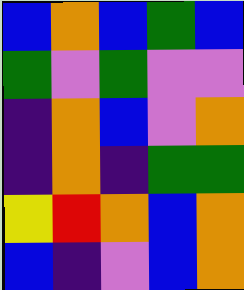[["blue", "orange", "blue", "green", "blue"], ["green", "violet", "green", "violet", "violet"], ["indigo", "orange", "blue", "violet", "orange"], ["indigo", "orange", "indigo", "green", "green"], ["yellow", "red", "orange", "blue", "orange"], ["blue", "indigo", "violet", "blue", "orange"]]